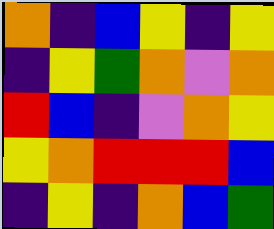[["orange", "indigo", "blue", "yellow", "indigo", "yellow"], ["indigo", "yellow", "green", "orange", "violet", "orange"], ["red", "blue", "indigo", "violet", "orange", "yellow"], ["yellow", "orange", "red", "red", "red", "blue"], ["indigo", "yellow", "indigo", "orange", "blue", "green"]]